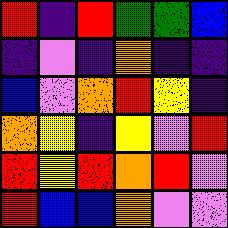[["red", "indigo", "red", "green", "green", "blue"], ["indigo", "violet", "indigo", "orange", "indigo", "indigo"], ["blue", "violet", "orange", "red", "yellow", "indigo"], ["orange", "yellow", "indigo", "yellow", "violet", "red"], ["red", "yellow", "red", "orange", "red", "violet"], ["red", "blue", "blue", "orange", "violet", "violet"]]